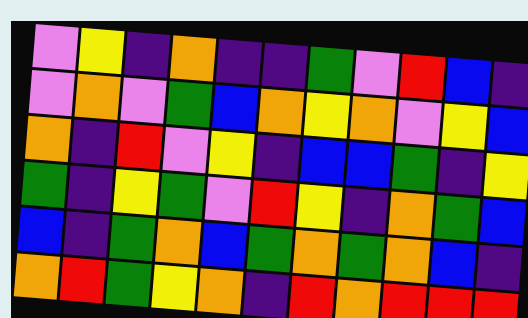[["violet", "yellow", "indigo", "orange", "indigo", "indigo", "green", "violet", "red", "blue", "indigo"], ["violet", "orange", "violet", "green", "blue", "orange", "yellow", "orange", "violet", "yellow", "blue"], ["orange", "indigo", "red", "violet", "yellow", "indigo", "blue", "blue", "green", "indigo", "yellow"], ["green", "indigo", "yellow", "green", "violet", "red", "yellow", "indigo", "orange", "green", "blue"], ["blue", "indigo", "green", "orange", "blue", "green", "orange", "green", "orange", "blue", "indigo"], ["orange", "red", "green", "yellow", "orange", "indigo", "red", "orange", "red", "red", "red"]]